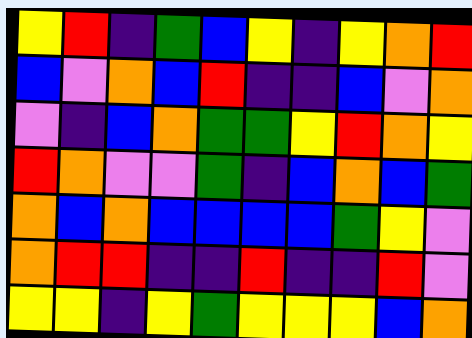[["yellow", "red", "indigo", "green", "blue", "yellow", "indigo", "yellow", "orange", "red"], ["blue", "violet", "orange", "blue", "red", "indigo", "indigo", "blue", "violet", "orange"], ["violet", "indigo", "blue", "orange", "green", "green", "yellow", "red", "orange", "yellow"], ["red", "orange", "violet", "violet", "green", "indigo", "blue", "orange", "blue", "green"], ["orange", "blue", "orange", "blue", "blue", "blue", "blue", "green", "yellow", "violet"], ["orange", "red", "red", "indigo", "indigo", "red", "indigo", "indigo", "red", "violet"], ["yellow", "yellow", "indigo", "yellow", "green", "yellow", "yellow", "yellow", "blue", "orange"]]